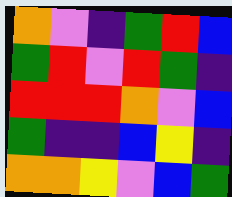[["orange", "violet", "indigo", "green", "red", "blue"], ["green", "red", "violet", "red", "green", "indigo"], ["red", "red", "red", "orange", "violet", "blue"], ["green", "indigo", "indigo", "blue", "yellow", "indigo"], ["orange", "orange", "yellow", "violet", "blue", "green"]]